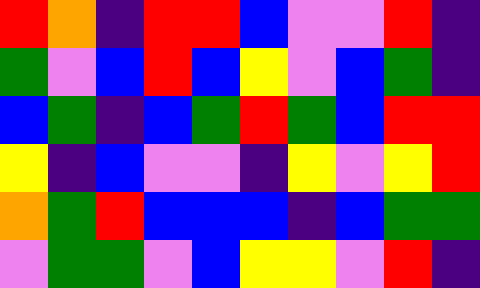[["red", "orange", "indigo", "red", "red", "blue", "violet", "violet", "red", "indigo"], ["green", "violet", "blue", "red", "blue", "yellow", "violet", "blue", "green", "indigo"], ["blue", "green", "indigo", "blue", "green", "red", "green", "blue", "red", "red"], ["yellow", "indigo", "blue", "violet", "violet", "indigo", "yellow", "violet", "yellow", "red"], ["orange", "green", "red", "blue", "blue", "blue", "indigo", "blue", "green", "green"], ["violet", "green", "green", "violet", "blue", "yellow", "yellow", "violet", "red", "indigo"]]